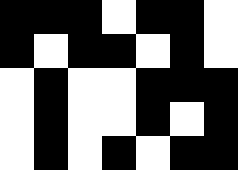[["black", "black", "black", "white", "black", "black", "white"], ["black", "white", "black", "black", "white", "black", "white"], ["white", "black", "white", "white", "black", "black", "black"], ["white", "black", "white", "white", "black", "white", "black"], ["white", "black", "white", "black", "white", "black", "black"]]